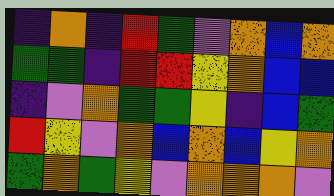[["indigo", "orange", "indigo", "red", "green", "violet", "orange", "blue", "orange"], ["green", "green", "indigo", "red", "red", "yellow", "orange", "blue", "blue"], ["indigo", "violet", "orange", "green", "green", "yellow", "indigo", "blue", "green"], ["red", "yellow", "violet", "orange", "blue", "orange", "blue", "yellow", "orange"], ["green", "orange", "green", "yellow", "violet", "orange", "orange", "orange", "violet"]]